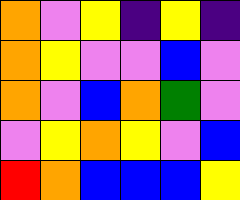[["orange", "violet", "yellow", "indigo", "yellow", "indigo"], ["orange", "yellow", "violet", "violet", "blue", "violet"], ["orange", "violet", "blue", "orange", "green", "violet"], ["violet", "yellow", "orange", "yellow", "violet", "blue"], ["red", "orange", "blue", "blue", "blue", "yellow"]]